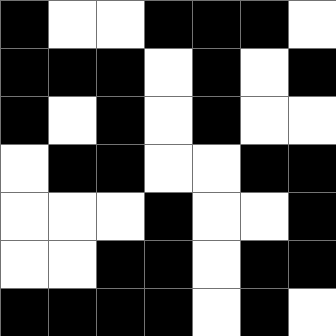[["black", "white", "white", "black", "black", "black", "white"], ["black", "black", "black", "white", "black", "white", "black"], ["black", "white", "black", "white", "black", "white", "white"], ["white", "black", "black", "white", "white", "black", "black"], ["white", "white", "white", "black", "white", "white", "black"], ["white", "white", "black", "black", "white", "black", "black"], ["black", "black", "black", "black", "white", "black", "white"]]